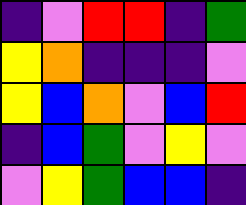[["indigo", "violet", "red", "red", "indigo", "green"], ["yellow", "orange", "indigo", "indigo", "indigo", "violet"], ["yellow", "blue", "orange", "violet", "blue", "red"], ["indigo", "blue", "green", "violet", "yellow", "violet"], ["violet", "yellow", "green", "blue", "blue", "indigo"]]